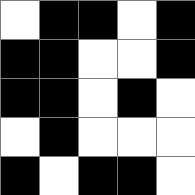[["white", "black", "black", "white", "black"], ["black", "black", "white", "white", "black"], ["black", "black", "white", "black", "white"], ["white", "black", "white", "white", "white"], ["black", "white", "black", "black", "white"]]